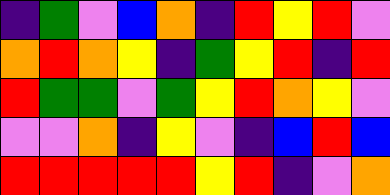[["indigo", "green", "violet", "blue", "orange", "indigo", "red", "yellow", "red", "violet"], ["orange", "red", "orange", "yellow", "indigo", "green", "yellow", "red", "indigo", "red"], ["red", "green", "green", "violet", "green", "yellow", "red", "orange", "yellow", "violet"], ["violet", "violet", "orange", "indigo", "yellow", "violet", "indigo", "blue", "red", "blue"], ["red", "red", "red", "red", "red", "yellow", "red", "indigo", "violet", "orange"]]